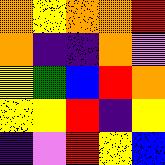[["orange", "yellow", "orange", "orange", "red"], ["orange", "indigo", "indigo", "orange", "violet"], ["yellow", "green", "blue", "red", "orange"], ["yellow", "yellow", "red", "indigo", "yellow"], ["indigo", "violet", "red", "yellow", "blue"]]